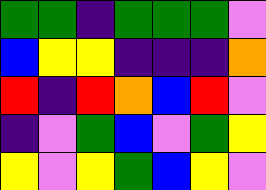[["green", "green", "indigo", "green", "green", "green", "violet"], ["blue", "yellow", "yellow", "indigo", "indigo", "indigo", "orange"], ["red", "indigo", "red", "orange", "blue", "red", "violet"], ["indigo", "violet", "green", "blue", "violet", "green", "yellow"], ["yellow", "violet", "yellow", "green", "blue", "yellow", "violet"]]